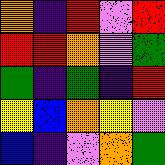[["orange", "indigo", "red", "violet", "red"], ["red", "red", "orange", "violet", "green"], ["green", "indigo", "green", "indigo", "red"], ["yellow", "blue", "orange", "yellow", "violet"], ["blue", "indigo", "violet", "orange", "green"]]